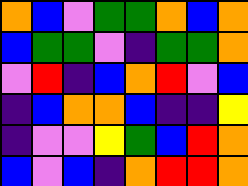[["orange", "blue", "violet", "green", "green", "orange", "blue", "orange"], ["blue", "green", "green", "violet", "indigo", "green", "green", "orange"], ["violet", "red", "indigo", "blue", "orange", "red", "violet", "blue"], ["indigo", "blue", "orange", "orange", "blue", "indigo", "indigo", "yellow"], ["indigo", "violet", "violet", "yellow", "green", "blue", "red", "orange"], ["blue", "violet", "blue", "indigo", "orange", "red", "red", "orange"]]